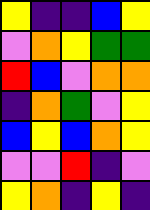[["yellow", "indigo", "indigo", "blue", "yellow"], ["violet", "orange", "yellow", "green", "green"], ["red", "blue", "violet", "orange", "orange"], ["indigo", "orange", "green", "violet", "yellow"], ["blue", "yellow", "blue", "orange", "yellow"], ["violet", "violet", "red", "indigo", "violet"], ["yellow", "orange", "indigo", "yellow", "indigo"]]